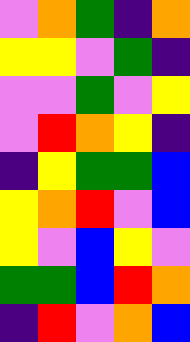[["violet", "orange", "green", "indigo", "orange"], ["yellow", "yellow", "violet", "green", "indigo"], ["violet", "violet", "green", "violet", "yellow"], ["violet", "red", "orange", "yellow", "indigo"], ["indigo", "yellow", "green", "green", "blue"], ["yellow", "orange", "red", "violet", "blue"], ["yellow", "violet", "blue", "yellow", "violet"], ["green", "green", "blue", "red", "orange"], ["indigo", "red", "violet", "orange", "blue"]]